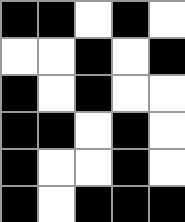[["black", "black", "white", "black", "white"], ["white", "white", "black", "white", "black"], ["black", "white", "black", "white", "white"], ["black", "black", "white", "black", "white"], ["black", "white", "white", "black", "white"], ["black", "white", "black", "black", "black"]]